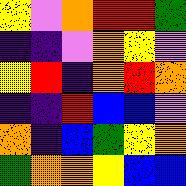[["yellow", "violet", "orange", "red", "red", "green"], ["indigo", "indigo", "violet", "orange", "yellow", "violet"], ["yellow", "red", "indigo", "orange", "red", "orange"], ["indigo", "indigo", "red", "blue", "blue", "violet"], ["orange", "indigo", "blue", "green", "yellow", "orange"], ["green", "orange", "orange", "yellow", "blue", "blue"]]